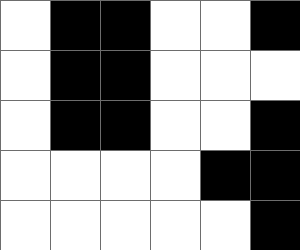[["white", "black", "black", "white", "white", "black"], ["white", "black", "black", "white", "white", "white"], ["white", "black", "black", "white", "white", "black"], ["white", "white", "white", "white", "black", "black"], ["white", "white", "white", "white", "white", "black"]]